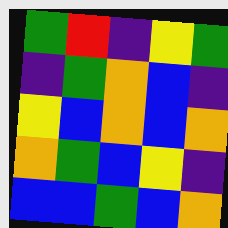[["green", "red", "indigo", "yellow", "green"], ["indigo", "green", "orange", "blue", "indigo"], ["yellow", "blue", "orange", "blue", "orange"], ["orange", "green", "blue", "yellow", "indigo"], ["blue", "blue", "green", "blue", "orange"]]